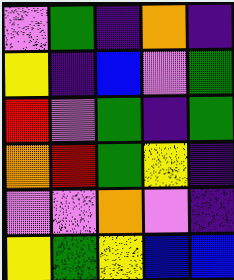[["violet", "green", "indigo", "orange", "indigo"], ["yellow", "indigo", "blue", "violet", "green"], ["red", "violet", "green", "indigo", "green"], ["orange", "red", "green", "yellow", "indigo"], ["violet", "violet", "orange", "violet", "indigo"], ["yellow", "green", "yellow", "blue", "blue"]]